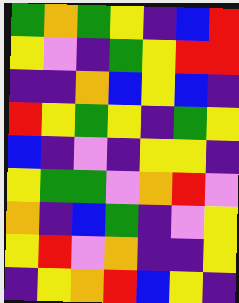[["green", "orange", "green", "yellow", "indigo", "blue", "red"], ["yellow", "violet", "indigo", "green", "yellow", "red", "red"], ["indigo", "indigo", "orange", "blue", "yellow", "blue", "indigo"], ["red", "yellow", "green", "yellow", "indigo", "green", "yellow"], ["blue", "indigo", "violet", "indigo", "yellow", "yellow", "indigo"], ["yellow", "green", "green", "violet", "orange", "red", "violet"], ["orange", "indigo", "blue", "green", "indigo", "violet", "yellow"], ["yellow", "red", "violet", "orange", "indigo", "indigo", "yellow"], ["indigo", "yellow", "orange", "red", "blue", "yellow", "indigo"]]